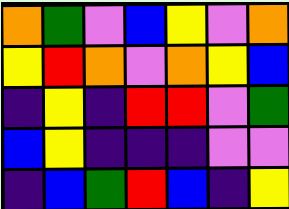[["orange", "green", "violet", "blue", "yellow", "violet", "orange"], ["yellow", "red", "orange", "violet", "orange", "yellow", "blue"], ["indigo", "yellow", "indigo", "red", "red", "violet", "green"], ["blue", "yellow", "indigo", "indigo", "indigo", "violet", "violet"], ["indigo", "blue", "green", "red", "blue", "indigo", "yellow"]]